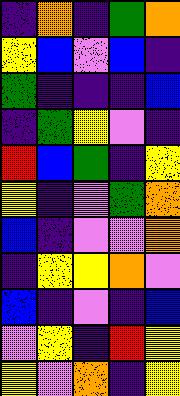[["indigo", "orange", "indigo", "green", "orange"], ["yellow", "blue", "violet", "blue", "indigo"], ["green", "indigo", "indigo", "indigo", "blue"], ["indigo", "green", "yellow", "violet", "indigo"], ["red", "blue", "green", "indigo", "yellow"], ["yellow", "indigo", "violet", "green", "orange"], ["blue", "indigo", "violet", "violet", "orange"], ["indigo", "yellow", "yellow", "orange", "violet"], ["blue", "indigo", "violet", "indigo", "blue"], ["violet", "yellow", "indigo", "red", "yellow"], ["yellow", "violet", "orange", "indigo", "yellow"]]